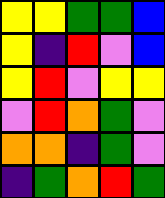[["yellow", "yellow", "green", "green", "blue"], ["yellow", "indigo", "red", "violet", "blue"], ["yellow", "red", "violet", "yellow", "yellow"], ["violet", "red", "orange", "green", "violet"], ["orange", "orange", "indigo", "green", "violet"], ["indigo", "green", "orange", "red", "green"]]